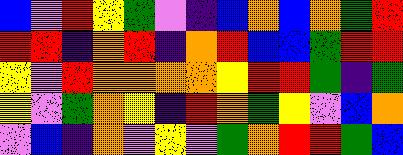[["blue", "violet", "red", "yellow", "green", "violet", "indigo", "blue", "orange", "blue", "orange", "green", "red"], ["red", "red", "indigo", "orange", "red", "indigo", "orange", "red", "blue", "blue", "green", "red", "red"], ["yellow", "violet", "red", "orange", "orange", "orange", "orange", "yellow", "red", "red", "green", "indigo", "green"], ["yellow", "violet", "green", "orange", "yellow", "indigo", "red", "orange", "green", "yellow", "violet", "blue", "orange"], ["violet", "blue", "indigo", "orange", "violet", "yellow", "violet", "green", "orange", "red", "red", "green", "blue"]]